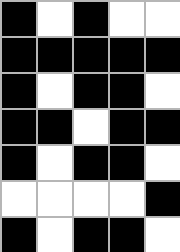[["black", "white", "black", "white", "white"], ["black", "black", "black", "black", "black"], ["black", "white", "black", "black", "white"], ["black", "black", "white", "black", "black"], ["black", "white", "black", "black", "white"], ["white", "white", "white", "white", "black"], ["black", "white", "black", "black", "white"]]